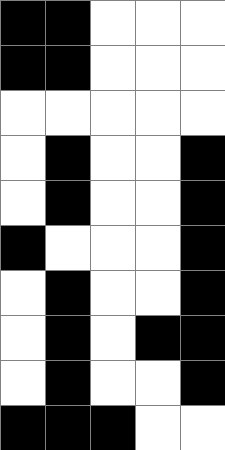[["black", "black", "white", "white", "white"], ["black", "black", "white", "white", "white"], ["white", "white", "white", "white", "white"], ["white", "black", "white", "white", "black"], ["white", "black", "white", "white", "black"], ["black", "white", "white", "white", "black"], ["white", "black", "white", "white", "black"], ["white", "black", "white", "black", "black"], ["white", "black", "white", "white", "black"], ["black", "black", "black", "white", "white"]]